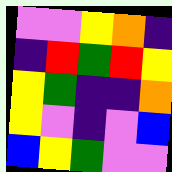[["violet", "violet", "yellow", "orange", "indigo"], ["indigo", "red", "green", "red", "yellow"], ["yellow", "green", "indigo", "indigo", "orange"], ["yellow", "violet", "indigo", "violet", "blue"], ["blue", "yellow", "green", "violet", "violet"]]